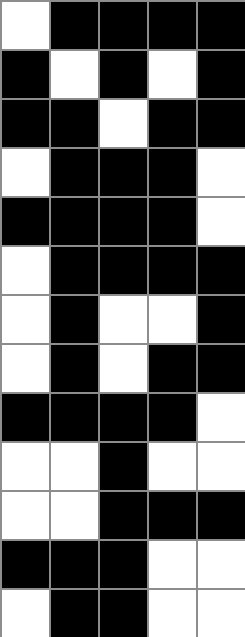[["white", "black", "black", "black", "black"], ["black", "white", "black", "white", "black"], ["black", "black", "white", "black", "black"], ["white", "black", "black", "black", "white"], ["black", "black", "black", "black", "white"], ["white", "black", "black", "black", "black"], ["white", "black", "white", "white", "black"], ["white", "black", "white", "black", "black"], ["black", "black", "black", "black", "white"], ["white", "white", "black", "white", "white"], ["white", "white", "black", "black", "black"], ["black", "black", "black", "white", "white"], ["white", "black", "black", "white", "white"]]